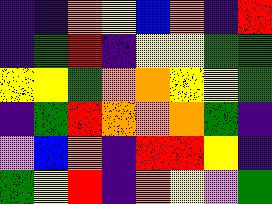[["indigo", "indigo", "orange", "yellow", "blue", "orange", "indigo", "red"], ["indigo", "green", "red", "indigo", "yellow", "yellow", "green", "green"], ["yellow", "yellow", "green", "orange", "orange", "yellow", "yellow", "green"], ["indigo", "green", "red", "orange", "orange", "orange", "green", "indigo"], ["violet", "blue", "orange", "indigo", "red", "red", "yellow", "indigo"], ["green", "yellow", "red", "indigo", "orange", "yellow", "violet", "green"]]